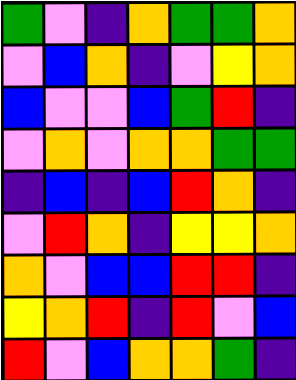[["green", "violet", "indigo", "orange", "green", "green", "orange"], ["violet", "blue", "orange", "indigo", "violet", "yellow", "orange"], ["blue", "violet", "violet", "blue", "green", "red", "indigo"], ["violet", "orange", "violet", "orange", "orange", "green", "green"], ["indigo", "blue", "indigo", "blue", "red", "orange", "indigo"], ["violet", "red", "orange", "indigo", "yellow", "yellow", "orange"], ["orange", "violet", "blue", "blue", "red", "red", "indigo"], ["yellow", "orange", "red", "indigo", "red", "violet", "blue"], ["red", "violet", "blue", "orange", "orange", "green", "indigo"]]